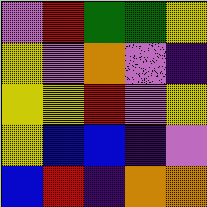[["violet", "red", "green", "green", "yellow"], ["yellow", "violet", "orange", "violet", "indigo"], ["yellow", "yellow", "red", "violet", "yellow"], ["yellow", "blue", "blue", "indigo", "violet"], ["blue", "red", "indigo", "orange", "orange"]]